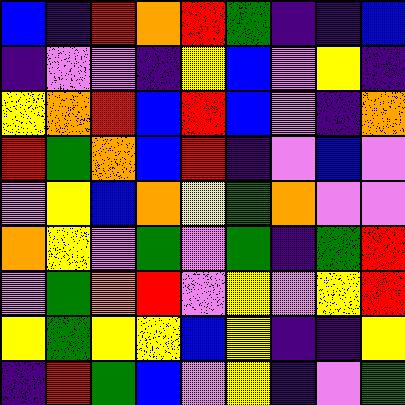[["blue", "indigo", "red", "orange", "red", "green", "indigo", "indigo", "blue"], ["indigo", "violet", "violet", "indigo", "yellow", "blue", "violet", "yellow", "indigo"], ["yellow", "orange", "red", "blue", "red", "blue", "violet", "indigo", "orange"], ["red", "green", "orange", "blue", "red", "indigo", "violet", "blue", "violet"], ["violet", "yellow", "blue", "orange", "yellow", "green", "orange", "violet", "violet"], ["orange", "yellow", "violet", "green", "violet", "green", "indigo", "green", "red"], ["violet", "green", "orange", "red", "violet", "yellow", "violet", "yellow", "red"], ["yellow", "green", "yellow", "yellow", "blue", "yellow", "indigo", "indigo", "yellow"], ["indigo", "red", "green", "blue", "violet", "yellow", "indigo", "violet", "green"]]